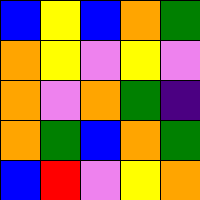[["blue", "yellow", "blue", "orange", "green"], ["orange", "yellow", "violet", "yellow", "violet"], ["orange", "violet", "orange", "green", "indigo"], ["orange", "green", "blue", "orange", "green"], ["blue", "red", "violet", "yellow", "orange"]]